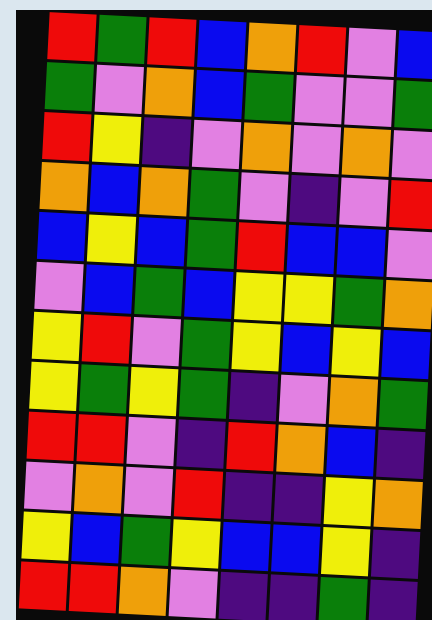[["red", "green", "red", "blue", "orange", "red", "violet", "blue"], ["green", "violet", "orange", "blue", "green", "violet", "violet", "green"], ["red", "yellow", "indigo", "violet", "orange", "violet", "orange", "violet"], ["orange", "blue", "orange", "green", "violet", "indigo", "violet", "red"], ["blue", "yellow", "blue", "green", "red", "blue", "blue", "violet"], ["violet", "blue", "green", "blue", "yellow", "yellow", "green", "orange"], ["yellow", "red", "violet", "green", "yellow", "blue", "yellow", "blue"], ["yellow", "green", "yellow", "green", "indigo", "violet", "orange", "green"], ["red", "red", "violet", "indigo", "red", "orange", "blue", "indigo"], ["violet", "orange", "violet", "red", "indigo", "indigo", "yellow", "orange"], ["yellow", "blue", "green", "yellow", "blue", "blue", "yellow", "indigo"], ["red", "red", "orange", "violet", "indigo", "indigo", "green", "indigo"]]